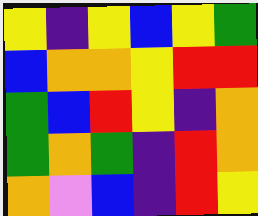[["yellow", "indigo", "yellow", "blue", "yellow", "green"], ["blue", "orange", "orange", "yellow", "red", "red"], ["green", "blue", "red", "yellow", "indigo", "orange"], ["green", "orange", "green", "indigo", "red", "orange"], ["orange", "violet", "blue", "indigo", "red", "yellow"]]